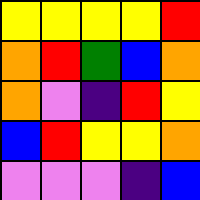[["yellow", "yellow", "yellow", "yellow", "red"], ["orange", "red", "green", "blue", "orange"], ["orange", "violet", "indigo", "red", "yellow"], ["blue", "red", "yellow", "yellow", "orange"], ["violet", "violet", "violet", "indigo", "blue"]]